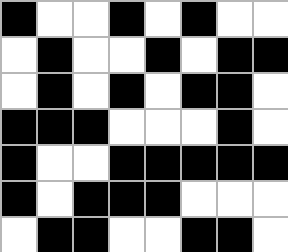[["black", "white", "white", "black", "white", "black", "white", "white"], ["white", "black", "white", "white", "black", "white", "black", "black"], ["white", "black", "white", "black", "white", "black", "black", "white"], ["black", "black", "black", "white", "white", "white", "black", "white"], ["black", "white", "white", "black", "black", "black", "black", "black"], ["black", "white", "black", "black", "black", "white", "white", "white"], ["white", "black", "black", "white", "white", "black", "black", "white"]]